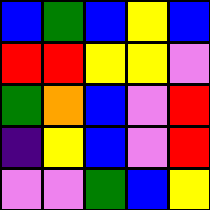[["blue", "green", "blue", "yellow", "blue"], ["red", "red", "yellow", "yellow", "violet"], ["green", "orange", "blue", "violet", "red"], ["indigo", "yellow", "blue", "violet", "red"], ["violet", "violet", "green", "blue", "yellow"]]